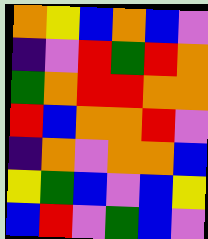[["orange", "yellow", "blue", "orange", "blue", "violet"], ["indigo", "violet", "red", "green", "red", "orange"], ["green", "orange", "red", "red", "orange", "orange"], ["red", "blue", "orange", "orange", "red", "violet"], ["indigo", "orange", "violet", "orange", "orange", "blue"], ["yellow", "green", "blue", "violet", "blue", "yellow"], ["blue", "red", "violet", "green", "blue", "violet"]]